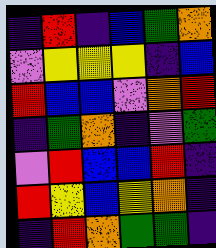[["indigo", "red", "indigo", "blue", "green", "orange"], ["violet", "yellow", "yellow", "yellow", "indigo", "blue"], ["red", "blue", "blue", "violet", "orange", "red"], ["indigo", "green", "orange", "indigo", "violet", "green"], ["violet", "red", "blue", "blue", "red", "indigo"], ["red", "yellow", "blue", "yellow", "orange", "indigo"], ["indigo", "red", "orange", "green", "green", "indigo"]]